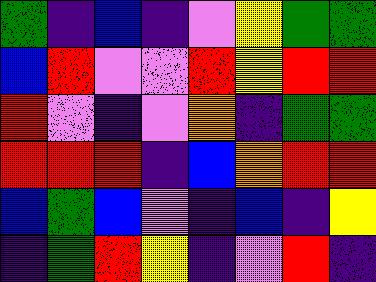[["green", "indigo", "blue", "indigo", "violet", "yellow", "green", "green"], ["blue", "red", "violet", "violet", "red", "yellow", "red", "red"], ["red", "violet", "indigo", "violet", "orange", "indigo", "green", "green"], ["red", "red", "red", "indigo", "blue", "orange", "red", "red"], ["blue", "green", "blue", "violet", "indigo", "blue", "indigo", "yellow"], ["indigo", "green", "red", "yellow", "indigo", "violet", "red", "indigo"]]